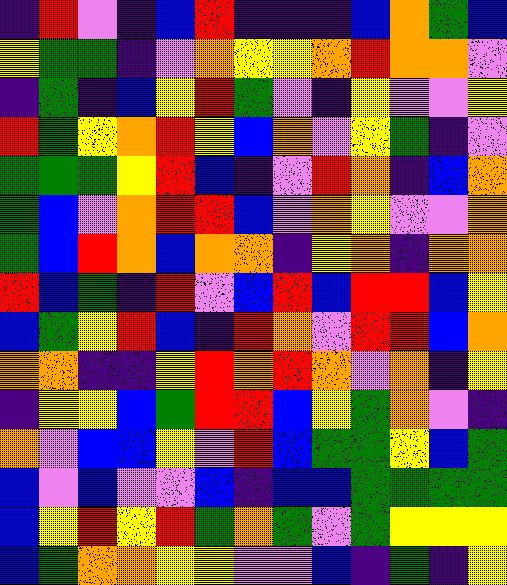[["indigo", "red", "violet", "indigo", "blue", "red", "indigo", "indigo", "indigo", "blue", "orange", "green", "blue"], ["yellow", "green", "green", "indigo", "violet", "orange", "yellow", "yellow", "orange", "red", "orange", "orange", "violet"], ["indigo", "green", "indigo", "blue", "yellow", "red", "green", "violet", "indigo", "yellow", "violet", "violet", "yellow"], ["red", "green", "yellow", "orange", "red", "yellow", "blue", "orange", "violet", "yellow", "green", "indigo", "violet"], ["green", "green", "green", "yellow", "red", "blue", "indigo", "violet", "red", "orange", "indigo", "blue", "orange"], ["green", "blue", "violet", "orange", "red", "red", "blue", "violet", "orange", "yellow", "violet", "violet", "orange"], ["green", "blue", "red", "orange", "blue", "orange", "orange", "indigo", "yellow", "orange", "indigo", "orange", "orange"], ["red", "blue", "green", "indigo", "red", "violet", "blue", "red", "blue", "red", "red", "blue", "yellow"], ["blue", "green", "yellow", "red", "blue", "indigo", "red", "orange", "violet", "red", "red", "blue", "orange"], ["orange", "orange", "indigo", "indigo", "yellow", "red", "orange", "red", "orange", "violet", "orange", "indigo", "yellow"], ["indigo", "yellow", "yellow", "blue", "green", "red", "red", "blue", "yellow", "green", "orange", "violet", "indigo"], ["orange", "violet", "blue", "blue", "yellow", "violet", "red", "blue", "green", "green", "yellow", "blue", "green"], ["blue", "violet", "blue", "violet", "violet", "blue", "indigo", "blue", "blue", "green", "green", "green", "green"], ["blue", "yellow", "red", "yellow", "red", "green", "orange", "green", "violet", "green", "yellow", "yellow", "yellow"], ["blue", "green", "orange", "orange", "yellow", "yellow", "violet", "violet", "blue", "indigo", "green", "indigo", "yellow"]]